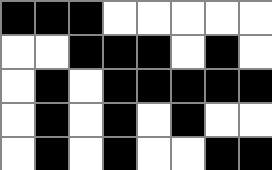[["black", "black", "black", "white", "white", "white", "white", "white"], ["white", "white", "black", "black", "black", "white", "black", "white"], ["white", "black", "white", "black", "black", "black", "black", "black"], ["white", "black", "white", "black", "white", "black", "white", "white"], ["white", "black", "white", "black", "white", "white", "black", "black"]]